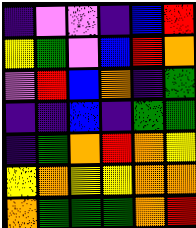[["indigo", "violet", "violet", "indigo", "blue", "red"], ["yellow", "green", "violet", "blue", "red", "orange"], ["violet", "red", "blue", "orange", "indigo", "green"], ["indigo", "indigo", "blue", "indigo", "green", "green"], ["indigo", "green", "orange", "red", "orange", "yellow"], ["yellow", "orange", "yellow", "yellow", "orange", "orange"], ["orange", "green", "green", "green", "orange", "red"]]